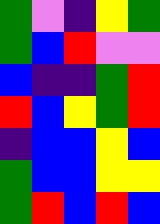[["green", "violet", "indigo", "yellow", "green"], ["green", "blue", "red", "violet", "violet"], ["blue", "indigo", "indigo", "green", "red"], ["red", "blue", "yellow", "green", "red"], ["indigo", "blue", "blue", "yellow", "blue"], ["green", "blue", "blue", "yellow", "yellow"], ["green", "red", "blue", "red", "blue"]]